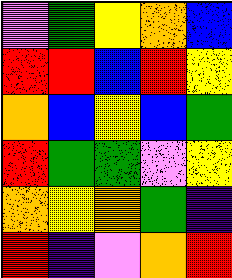[["violet", "green", "yellow", "orange", "blue"], ["red", "red", "blue", "red", "yellow"], ["orange", "blue", "yellow", "blue", "green"], ["red", "green", "green", "violet", "yellow"], ["orange", "yellow", "orange", "green", "indigo"], ["red", "indigo", "violet", "orange", "red"]]